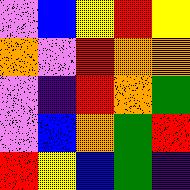[["violet", "blue", "yellow", "red", "yellow"], ["orange", "violet", "red", "orange", "orange"], ["violet", "indigo", "red", "orange", "green"], ["violet", "blue", "orange", "green", "red"], ["red", "yellow", "blue", "green", "indigo"]]